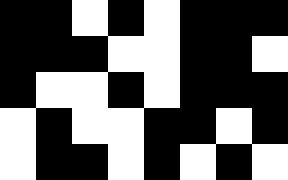[["black", "black", "white", "black", "white", "black", "black", "black"], ["black", "black", "black", "white", "white", "black", "black", "white"], ["black", "white", "white", "black", "white", "black", "black", "black"], ["white", "black", "white", "white", "black", "black", "white", "black"], ["white", "black", "black", "white", "black", "white", "black", "white"]]